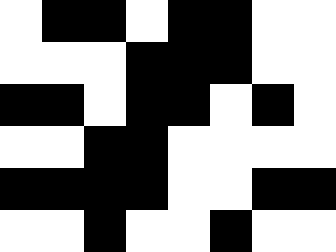[["white", "black", "black", "white", "black", "black", "white", "white"], ["white", "white", "white", "black", "black", "black", "white", "white"], ["black", "black", "white", "black", "black", "white", "black", "white"], ["white", "white", "black", "black", "white", "white", "white", "white"], ["black", "black", "black", "black", "white", "white", "black", "black"], ["white", "white", "black", "white", "white", "black", "white", "white"]]